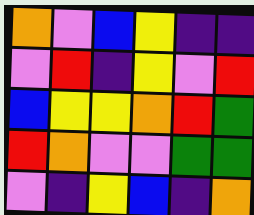[["orange", "violet", "blue", "yellow", "indigo", "indigo"], ["violet", "red", "indigo", "yellow", "violet", "red"], ["blue", "yellow", "yellow", "orange", "red", "green"], ["red", "orange", "violet", "violet", "green", "green"], ["violet", "indigo", "yellow", "blue", "indigo", "orange"]]